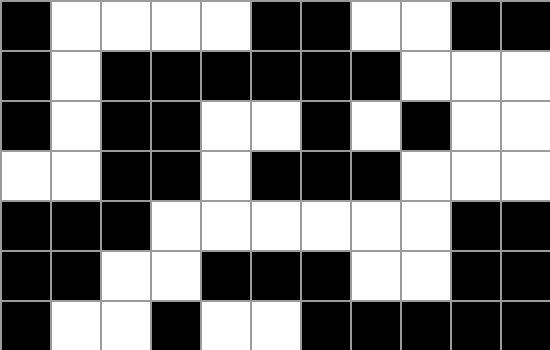[["black", "white", "white", "white", "white", "black", "black", "white", "white", "black", "black"], ["black", "white", "black", "black", "black", "black", "black", "black", "white", "white", "white"], ["black", "white", "black", "black", "white", "white", "black", "white", "black", "white", "white"], ["white", "white", "black", "black", "white", "black", "black", "black", "white", "white", "white"], ["black", "black", "black", "white", "white", "white", "white", "white", "white", "black", "black"], ["black", "black", "white", "white", "black", "black", "black", "white", "white", "black", "black"], ["black", "white", "white", "black", "white", "white", "black", "black", "black", "black", "black"]]